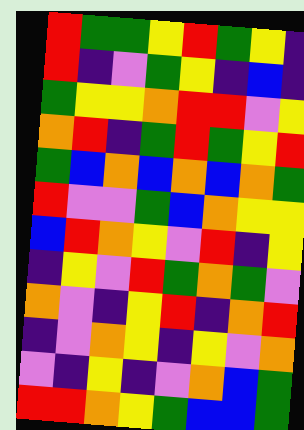[["red", "green", "green", "yellow", "red", "green", "yellow", "indigo"], ["red", "indigo", "violet", "green", "yellow", "indigo", "blue", "indigo"], ["green", "yellow", "yellow", "orange", "red", "red", "violet", "yellow"], ["orange", "red", "indigo", "green", "red", "green", "yellow", "red"], ["green", "blue", "orange", "blue", "orange", "blue", "orange", "green"], ["red", "violet", "violet", "green", "blue", "orange", "yellow", "yellow"], ["blue", "red", "orange", "yellow", "violet", "red", "indigo", "yellow"], ["indigo", "yellow", "violet", "red", "green", "orange", "green", "violet"], ["orange", "violet", "indigo", "yellow", "red", "indigo", "orange", "red"], ["indigo", "violet", "orange", "yellow", "indigo", "yellow", "violet", "orange"], ["violet", "indigo", "yellow", "indigo", "violet", "orange", "blue", "green"], ["red", "red", "orange", "yellow", "green", "blue", "blue", "green"]]